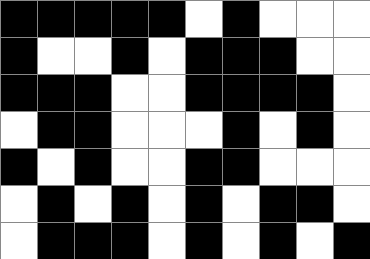[["black", "black", "black", "black", "black", "white", "black", "white", "white", "white"], ["black", "white", "white", "black", "white", "black", "black", "black", "white", "white"], ["black", "black", "black", "white", "white", "black", "black", "black", "black", "white"], ["white", "black", "black", "white", "white", "white", "black", "white", "black", "white"], ["black", "white", "black", "white", "white", "black", "black", "white", "white", "white"], ["white", "black", "white", "black", "white", "black", "white", "black", "black", "white"], ["white", "black", "black", "black", "white", "black", "white", "black", "white", "black"]]